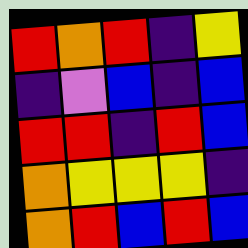[["red", "orange", "red", "indigo", "yellow"], ["indigo", "violet", "blue", "indigo", "blue"], ["red", "red", "indigo", "red", "blue"], ["orange", "yellow", "yellow", "yellow", "indigo"], ["orange", "red", "blue", "red", "blue"]]